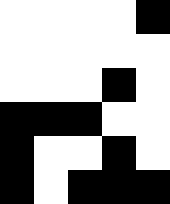[["white", "white", "white", "white", "black"], ["white", "white", "white", "white", "white"], ["white", "white", "white", "black", "white"], ["black", "black", "black", "white", "white"], ["black", "white", "white", "black", "white"], ["black", "white", "black", "black", "black"]]